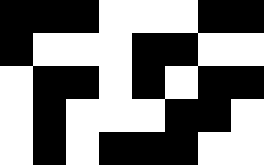[["black", "black", "black", "white", "white", "white", "black", "black"], ["black", "white", "white", "white", "black", "black", "white", "white"], ["white", "black", "black", "white", "black", "white", "black", "black"], ["white", "black", "white", "white", "white", "black", "black", "white"], ["white", "black", "white", "black", "black", "black", "white", "white"]]